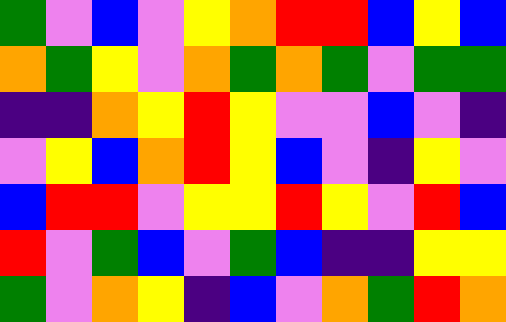[["green", "violet", "blue", "violet", "yellow", "orange", "red", "red", "blue", "yellow", "blue"], ["orange", "green", "yellow", "violet", "orange", "green", "orange", "green", "violet", "green", "green"], ["indigo", "indigo", "orange", "yellow", "red", "yellow", "violet", "violet", "blue", "violet", "indigo"], ["violet", "yellow", "blue", "orange", "red", "yellow", "blue", "violet", "indigo", "yellow", "violet"], ["blue", "red", "red", "violet", "yellow", "yellow", "red", "yellow", "violet", "red", "blue"], ["red", "violet", "green", "blue", "violet", "green", "blue", "indigo", "indigo", "yellow", "yellow"], ["green", "violet", "orange", "yellow", "indigo", "blue", "violet", "orange", "green", "red", "orange"]]